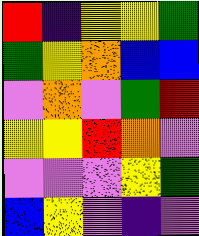[["red", "indigo", "yellow", "yellow", "green"], ["green", "yellow", "orange", "blue", "blue"], ["violet", "orange", "violet", "green", "red"], ["yellow", "yellow", "red", "orange", "violet"], ["violet", "violet", "violet", "yellow", "green"], ["blue", "yellow", "violet", "indigo", "violet"]]